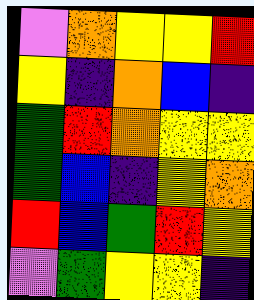[["violet", "orange", "yellow", "yellow", "red"], ["yellow", "indigo", "orange", "blue", "indigo"], ["green", "red", "orange", "yellow", "yellow"], ["green", "blue", "indigo", "yellow", "orange"], ["red", "blue", "green", "red", "yellow"], ["violet", "green", "yellow", "yellow", "indigo"]]